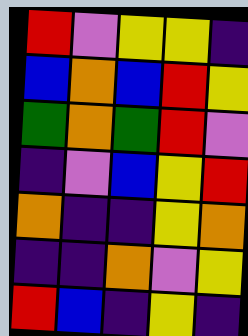[["red", "violet", "yellow", "yellow", "indigo"], ["blue", "orange", "blue", "red", "yellow"], ["green", "orange", "green", "red", "violet"], ["indigo", "violet", "blue", "yellow", "red"], ["orange", "indigo", "indigo", "yellow", "orange"], ["indigo", "indigo", "orange", "violet", "yellow"], ["red", "blue", "indigo", "yellow", "indigo"]]